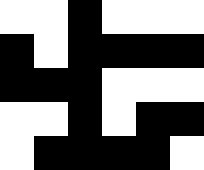[["white", "white", "black", "white", "white", "white"], ["black", "white", "black", "black", "black", "black"], ["black", "black", "black", "white", "white", "white"], ["white", "white", "black", "white", "black", "black"], ["white", "black", "black", "black", "black", "white"]]